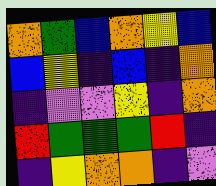[["orange", "green", "blue", "orange", "yellow", "blue"], ["blue", "yellow", "indigo", "blue", "indigo", "orange"], ["indigo", "violet", "violet", "yellow", "indigo", "orange"], ["red", "green", "green", "green", "red", "indigo"], ["indigo", "yellow", "orange", "orange", "indigo", "violet"]]